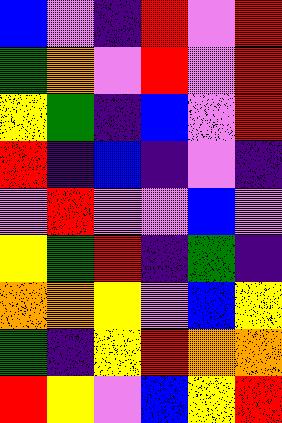[["blue", "violet", "indigo", "red", "violet", "red"], ["green", "orange", "violet", "red", "violet", "red"], ["yellow", "green", "indigo", "blue", "violet", "red"], ["red", "indigo", "blue", "indigo", "violet", "indigo"], ["violet", "red", "violet", "violet", "blue", "violet"], ["yellow", "green", "red", "indigo", "green", "indigo"], ["orange", "orange", "yellow", "violet", "blue", "yellow"], ["green", "indigo", "yellow", "red", "orange", "orange"], ["red", "yellow", "violet", "blue", "yellow", "red"]]